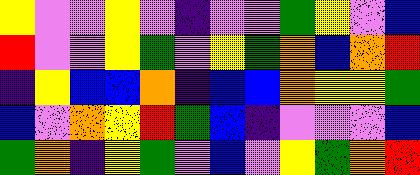[["yellow", "violet", "violet", "yellow", "violet", "indigo", "violet", "violet", "green", "yellow", "violet", "blue"], ["red", "violet", "violet", "yellow", "green", "violet", "yellow", "green", "orange", "blue", "orange", "red"], ["indigo", "yellow", "blue", "blue", "orange", "indigo", "blue", "blue", "orange", "yellow", "yellow", "green"], ["blue", "violet", "orange", "yellow", "red", "green", "blue", "indigo", "violet", "violet", "violet", "blue"], ["green", "orange", "indigo", "yellow", "green", "violet", "blue", "violet", "yellow", "green", "orange", "red"]]